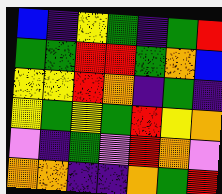[["blue", "indigo", "yellow", "green", "indigo", "green", "red"], ["green", "green", "red", "red", "green", "orange", "blue"], ["yellow", "yellow", "red", "orange", "indigo", "green", "indigo"], ["yellow", "green", "yellow", "green", "red", "yellow", "orange"], ["violet", "indigo", "green", "violet", "red", "orange", "violet"], ["orange", "orange", "indigo", "indigo", "orange", "green", "red"]]